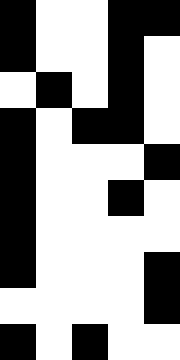[["black", "white", "white", "black", "black"], ["black", "white", "white", "black", "white"], ["white", "black", "white", "black", "white"], ["black", "white", "black", "black", "white"], ["black", "white", "white", "white", "black"], ["black", "white", "white", "black", "white"], ["black", "white", "white", "white", "white"], ["black", "white", "white", "white", "black"], ["white", "white", "white", "white", "black"], ["black", "white", "black", "white", "white"]]